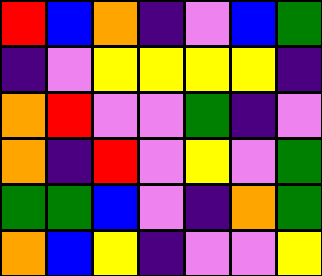[["red", "blue", "orange", "indigo", "violet", "blue", "green"], ["indigo", "violet", "yellow", "yellow", "yellow", "yellow", "indigo"], ["orange", "red", "violet", "violet", "green", "indigo", "violet"], ["orange", "indigo", "red", "violet", "yellow", "violet", "green"], ["green", "green", "blue", "violet", "indigo", "orange", "green"], ["orange", "blue", "yellow", "indigo", "violet", "violet", "yellow"]]